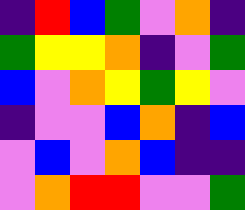[["indigo", "red", "blue", "green", "violet", "orange", "indigo"], ["green", "yellow", "yellow", "orange", "indigo", "violet", "green"], ["blue", "violet", "orange", "yellow", "green", "yellow", "violet"], ["indigo", "violet", "violet", "blue", "orange", "indigo", "blue"], ["violet", "blue", "violet", "orange", "blue", "indigo", "indigo"], ["violet", "orange", "red", "red", "violet", "violet", "green"]]